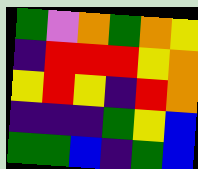[["green", "violet", "orange", "green", "orange", "yellow"], ["indigo", "red", "red", "red", "yellow", "orange"], ["yellow", "red", "yellow", "indigo", "red", "orange"], ["indigo", "indigo", "indigo", "green", "yellow", "blue"], ["green", "green", "blue", "indigo", "green", "blue"]]